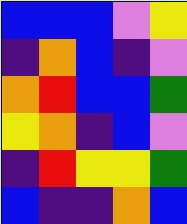[["blue", "blue", "blue", "violet", "yellow"], ["indigo", "orange", "blue", "indigo", "violet"], ["orange", "red", "blue", "blue", "green"], ["yellow", "orange", "indigo", "blue", "violet"], ["indigo", "red", "yellow", "yellow", "green"], ["blue", "indigo", "indigo", "orange", "blue"]]